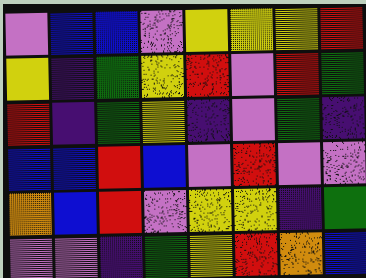[["violet", "blue", "blue", "violet", "yellow", "yellow", "yellow", "red"], ["yellow", "indigo", "green", "yellow", "red", "violet", "red", "green"], ["red", "indigo", "green", "yellow", "indigo", "violet", "green", "indigo"], ["blue", "blue", "red", "blue", "violet", "red", "violet", "violet"], ["orange", "blue", "red", "violet", "yellow", "yellow", "indigo", "green"], ["violet", "violet", "indigo", "green", "yellow", "red", "orange", "blue"]]